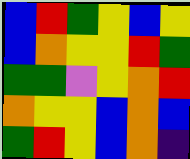[["blue", "red", "green", "yellow", "blue", "yellow"], ["blue", "orange", "yellow", "yellow", "red", "green"], ["green", "green", "violet", "yellow", "orange", "red"], ["orange", "yellow", "yellow", "blue", "orange", "blue"], ["green", "red", "yellow", "blue", "orange", "indigo"]]